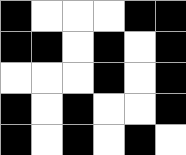[["black", "white", "white", "white", "black", "black"], ["black", "black", "white", "black", "white", "black"], ["white", "white", "white", "black", "white", "black"], ["black", "white", "black", "white", "white", "black"], ["black", "white", "black", "white", "black", "white"]]